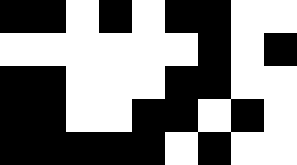[["black", "black", "white", "black", "white", "black", "black", "white", "white"], ["white", "white", "white", "white", "white", "white", "black", "white", "black"], ["black", "black", "white", "white", "white", "black", "black", "white", "white"], ["black", "black", "white", "white", "black", "black", "white", "black", "white"], ["black", "black", "black", "black", "black", "white", "black", "white", "white"]]